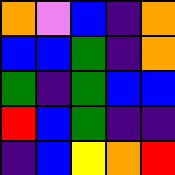[["orange", "violet", "blue", "indigo", "orange"], ["blue", "blue", "green", "indigo", "orange"], ["green", "indigo", "green", "blue", "blue"], ["red", "blue", "green", "indigo", "indigo"], ["indigo", "blue", "yellow", "orange", "red"]]